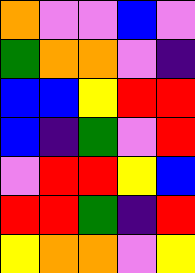[["orange", "violet", "violet", "blue", "violet"], ["green", "orange", "orange", "violet", "indigo"], ["blue", "blue", "yellow", "red", "red"], ["blue", "indigo", "green", "violet", "red"], ["violet", "red", "red", "yellow", "blue"], ["red", "red", "green", "indigo", "red"], ["yellow", "orange", "orange", "violet", "yellow"]]